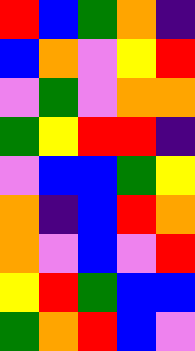[["red", "blue", "green", "orange", "indigo"], ["blue", "orange", "violet", "yellow", "red"], ["violet", "green", "violet", "orange", "orange"], ["green", "yellow", "red", "red", "indigo"], ["violet", "blue", "blue", "green", "yellow"], ["orange", "indigo", "blue", "red", "orange"], ["orange", "violet", "blue", "violet", "red"], ["yellow", "red", "green", "blue", "blue"], ["green", "orange", "red", "blue", "violet"]]